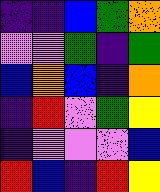[["indigo", "indigo", "blue", "green", "orange"], ["violet", "violet", "green", "indigo", "green"], ["blue", "orange", "blue", "indigo", "orange"], ["indigo", "red", "violet", "green", "yellow"], ["indigo", "violet", "violet", "violet", "blue"], ["red", "blue", "indigo", "red", "yellow"]]